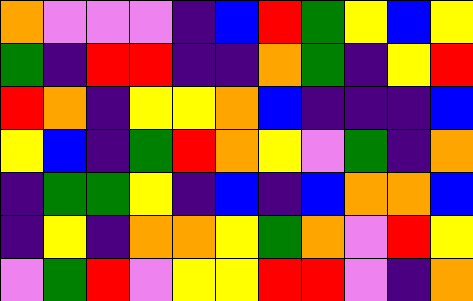[["orange", "violet", "violet", "violet", "indigo", "blue", "red", "green", "yellow", "blue", "yellow"], ["green", "indigo", "red", "red", "indigo", "indigo", "orange", "green", "indigo", "yellow", "red"], ["red", "orange", "indigo", "yellow", "yellow", "orange", "blue", "indigo", "indigo", "indigo", "blue"], ["yellow", "blue", "indigo", "green", "red", "orange", "yellow", "violet", "green", "indigo", "orange"], ["indigo", "green", "green", "yellow", "indigo", "blue", "indigo", "blue", "orange", "orange", "blue"], ["indigo", "yellow", "indigo", "orange", "orange", "yellow", "green", "orange", "violet", "red", "yellow"], ["violet", "green", "red", "violet", "yellow", "yellow", "red", "red", "violet", "indigo", "orange"]]